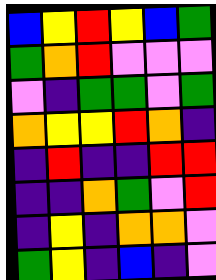[["blue", "yellow", "red", "yellow", "blue", "green"], ["green", "orange", "red", "violet", "violet", "violet"], ["violet", "indigo", "green", "green", "violet", "green"], ["orange", "yellow", "yellow", "red", "orange", "indigo"], ["indigo", "red", "indigo", "indigo", "red", "red"], ["indigo", "indigo", "orange", "green", "violet", "red"], ["indigo", "yellow", "indigo", "orange", "orange", "violet"], ["green", "yellow", "indigo", "blue", "indigo", "violet"]]